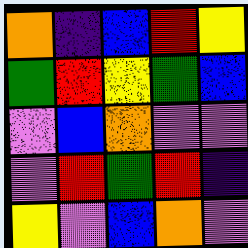[["orange", "indigo", "blue", "red", "yellow"], ["green", "red", "yellow", "green", "blue"], ["violet", "blue", "orange", "violet", "violet"], ["violet", "red", "green", "red", "indigo"], ["yellow", "violet", "blue", "orange", "violet"]]